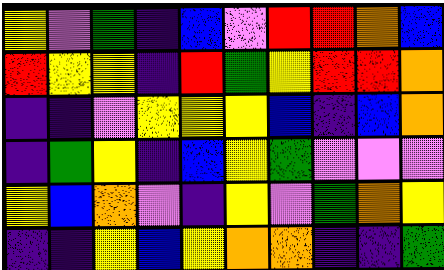[["yellow", "violet", "green", "indigo", "blue", "violet", "red", "red", "orange", "blue"], ["red", "yellow", "yellow", "indigo", "red", "green", "yellow", "red", "red", "orange"], ["indigo", "indigo", "violet", "yellow", "yellow", "yellow", "blue", "indigo", "blue", "orange"], ["indigo", "green", "yellow", "indigo", "blue", "yellow", "green", "violet", "violet", "violet"], ["yellow", "blue", "orange", "violet", "indigo", "yellow", "violet", "green", "orange", "yellow"], ["indigo", "indigo", "yellow", "blue", "yellow", "orange", "orange", "indigo", "indigo", "green"]]